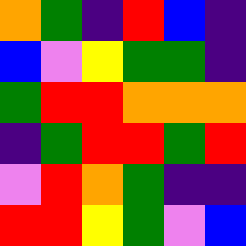[["orange", "green", "indigo", "red", "blue", "indigo"], ["blue", "violet", "yellow", "green", "green", "indigo"], ["green", "red", "red", "orange", "orange", "orange"], ["indigo", "green", "red", "red", "green", "red"], ["violet", "red", "orange", "green", "indigo", "indigo"], ["red", "red", "yellow", "green", "violet", "blue"]]